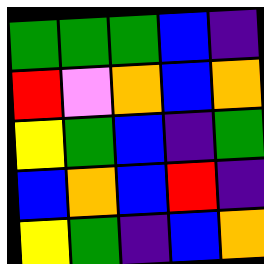[["green", "green", "green", "blue", "indigo"], ["red", "violet", "orange", "blue", "orange"], ["yellow", "green", "blue", "indigo", "green"], ["blue", "orange", "blue", "red", "indigo"], ["yellow", "green", "indigo", "blue", "orange"]]